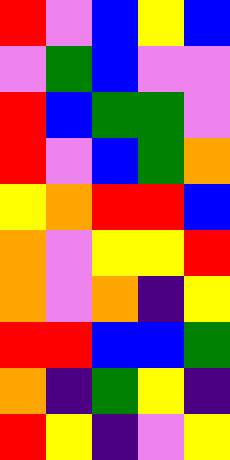[["red", "violet", "blue", "yellow", "blue"], ["violet", "green", "blue", "violet", "violet"], ["red", "blue", "green", "green", "violet"], ["red", "violet", "blue", "green", "orange"], ["yellow", "orange", "red", "red", "blue"], ["orange", "violet", "yellow", "yellow", "red"], ["orange", "violet", "orange", "indigo", "yellow"], ["red", "red", "blue", "blue", "green"], ["orange", "indigo", "green", "yellow", "indigo"], ["red", "yellow", "indigo", "violet", "yellow"]]